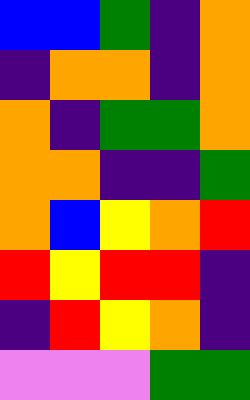[["blue", "blue", "green", "indigo", "orange"], ["indigo", "orange", "orange", "indigo", "orange"], ["orange", "indigo", "green", "green", "orange"], ["orange", "orange", "indigo", "indigo", "green"], ["orange", "blue", "yellow", "orange", "red"], ["red", "yellow", "red", "red", "indigo"], ["indigo", "red", "yellow", "orange", "indigo"], ["violet", "violet", "violet", "green", "green"]]